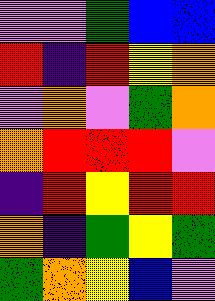[["violet", "violet", "green", "blue", "blue"], ["red", "indigo", "red", "yellow", "orange"], ["violet", "orange", "violet", "green", "orange"], ["orange", "red", "red", "red", "violet"], ["indigo", "red", "yellow", "red", "red"], ["orange", "indigo", "green", "yellow", "green"], ["green", "orange", "yellow", "blue", "violet"]]